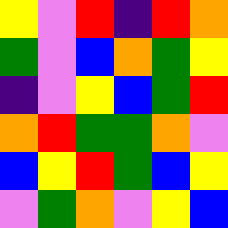[["yellow", "violet", "red", "indigo", "red", "orange"], ["green", "violet", "blue", "orange", "green", "yellow"], ["indigo", "violet", "yellow", "blue", "green", "red"], ["orange", "red", "green", "green", "orange", "violet"], ["blue", "yellow", "red", "green", "blue", "yellow"], ["violet", "green", "orange", "violet", "yellow", "blue"]]